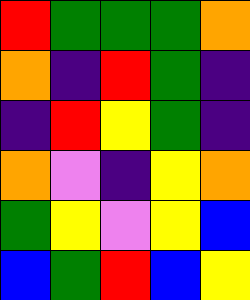[["red", "green", "green", "green", "orange"], ["orange", "indigo", "red", "green", "indigo"], ["indigo", "red", "yellow", "green", "indigo"], ["orange", "violet", "indigo", "yellow", "orange"], ["green", "yellow", "violet", "yellow", "blue"], ["blue", "green", "red", "blue", "yellow"]]